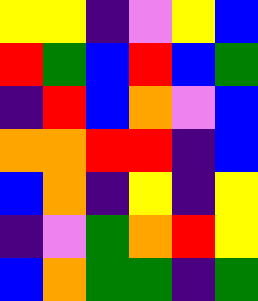[["yellow", "yellow", "indigo", "violet", "yellow", "blue"], ["red", "green", "blue", "red", "blue", "green"], ["indigo", "red", "blue", "orange", "violet", "blue"], ["orange", "orange", "red", "red", "indigo", "blue"], ["blue", "orange", "indigo", "yellow", "indigo", "yellow"], ["indigo", "violet", "green", "orange", "red", "yellow"], ["blue", "orange", "green", "green", "indigo", "green"]]